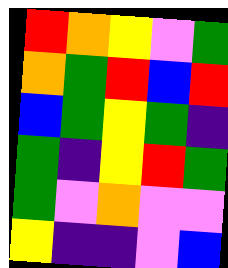[["red", "orange", "yellow", "violet", "green"], ["orange", "green", "red", "blue", "red"], ["blue", "green", "yellow", "green", "indigo"], ["green", "indigo", "yellow", "red", "green"], ["green", "violet", "orange", "violet", "violet"], ["yellow", "indigo", "indigo", "violet", "blue"]]